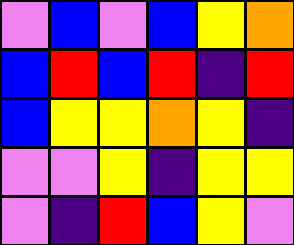[["violet", "blue", "violet", "blue", "yellow", "orange"], ["blue", "red", "blue", "red", "indigo", "red"], ["blue", "yellow", "yellow", "orange", "yellow", "indigo"], ["violet", "violet", "yellow", "indigo", "yellow", "yellow"], ["violet", "indigo", "red", "blue", "yellow", "violet"]]